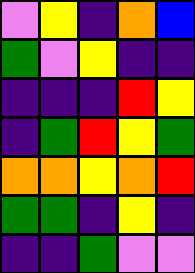[["violet", "yellow", "indigo", "orange", "blue"], ["green", "violet", "yellow", "indigo", "indigo"], ["indigo", "indigo", "indigo", "red", "yellow"], ["indigo", "green", "red", "yellow", "green"], ["orange", "orange", "yellow", "orange", "red"], ["green", "green", "indigo", "yellow", "indigo"], ["indigo", "indigo", "green", "violet", "violet"]]